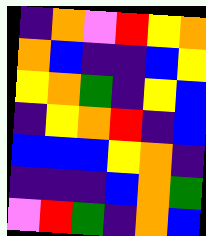[["indigo", "orange", "violet", "red", "yellow", "orange"], ["orange", "blue", "indigo", "indigo", "blue", "yellow"], ["yellow", "orange", "green", "indigo", "yellow", "blue"], ["indigo", "yellow", "orange", "red", "indigo", "blue"], ["blue", "blue", "blue", "yellow", "orange", "indigo"], ["indigo", "indigo", "indigo", "blue", "orange", "green"], ["violet", "red", "green", "indigo", "orange", "blue"]]